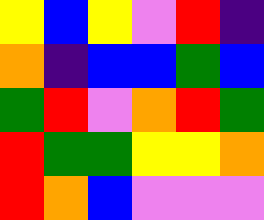[["yellow", "blue", "yellow", "violet", "red", "indigo"], ["orange", "indigo", "blue", "blue", "green", "blue"], ["green", "red", "violet", "orange", "red", "green"], ["red", "green", "green", "yellow", "yellow", "orange"], ["red", "orange", "blue", "violet", "violet", "violet"]]